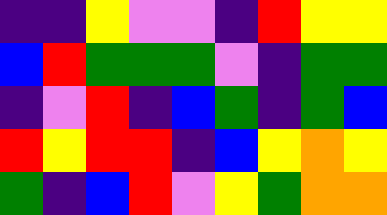[["indigo", "indigo", "yellow", "violet", "violet", "indigo", "red", "yellow", "yellow"], ["blue", "red", "green", "green", "green", "violet", "indigo", "green", "green"], ["indigo", "violet", "red", "indigo", "blue", "green", "indigo", "green", "blue"], ["red", "yellow", "red", "red", "indigo", "blue", "yellow", "orange", "yellow"], ["green", "indigo", "blue", "red", "violet", "yellow", "green", "orange", "orange"]]